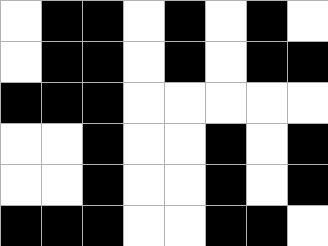[["white", "black", "black", "white", "black", "white", "black", "white"], ["white", "black", "black", "white", "black", "white", "black", "black"], ["black", "black", "black", "white", "white", "white", "white", "white"], ["white", "white", "black", "white", "white", "black", "white", "black"], ["white", "white", "black", "white", "white", "black", "white", "black"], ["black", "black", "black", "white", "white", "black", "black", "white"]]